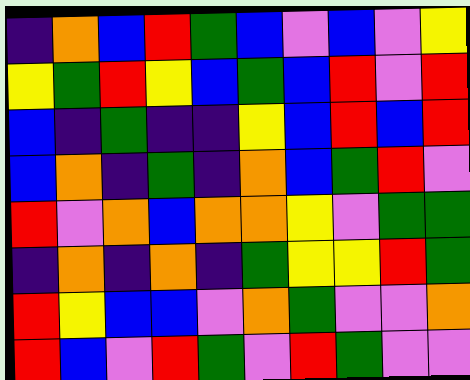[["indigo", "orange", "blue", "red", "green", "blue", "violet", "blue", "violet", "yellow"], ["yellow", "green", "red", "yellow", "blue", "green", "blue", "red", "violet", "red"], ["blue", "indigo", "green", "indigo", "indigo", "yellow", "blue", "red", "blue", "red"], ["blue", "orange", "indigo", "green", "indigo", "orange", "blue", "green", "red", "violet"], ["red", "violet", "orange", "blue", "orange", "orange", "yellow", "violet", "green", "green"], ["indigo", "orange", "indigo", "orange", "indigo", "green", "yellow", "yellow", "red", "green"], ["red", "yellow", "blue", "blue", "violet", "orange", "green", "violet", "violet", "orange"], ["red", "blue", "violet", "red", "green", "violet", "red", "green", "violet", "violet"]]